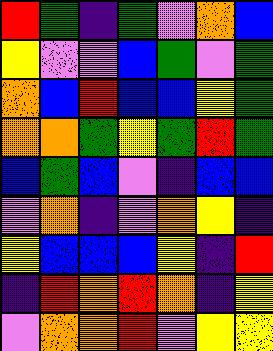[["red", "green", "indigo", "green", "violet", "orange", "blue"], ["yellow", "violet", "violet", "blue", "green", "violet", "green"], ["orange", "blue", "red", "blue", "blue", "yellow", "green"], ["orange", "orange", "green", "yellow", "green", "red", "green"], ["blue", "green", "blue", "violet", "indigo", "blue", "blue"], ["violet", "orange", "indigo", "violet", "orange", "yellow", "indigo"], ["yellow", "blue", "blue", "blue", "yellow", "indigo", "red"], ["indigo", "red", "orange", "red", "orange", "indigo", "yellow"], ["violet", "orange", "orange", "red", "violet", "yellow", "yellow"]]